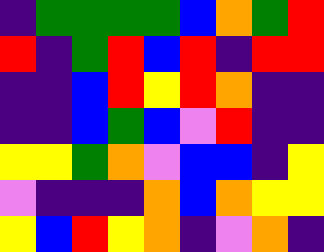[["indigo", "green", "green", "green", "green", "blue", "orange", "green", "red"], ["red", "indigo", "green", "red", "blue", "red", "indigo", "red", "red"], ["indigo", "indigo", "blue", "red", "yellow", "red", "orange", "indigo", "indigo"], ["indigo", "indigo", "blue", "green", "blue", "violet", "red", "indigo", "indigo"], ["yellow", "yellow", "green", "orange", "violet", "blue", "blue", "indigo", "yellow"], ["violet", "indigo", "indigo", "indigo", "orange", "blue", "orange", "yellow", "yellow"], ["yellow", "blue", "red", "yellow", "orange", "indigo", "violet", "orange", "indigo"]]